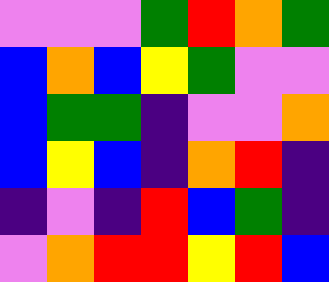[["violet", "violet", "violet", "green", "red", "orange", "green"], ["blue", "orange", "blue", "yellow", "green", "violet", "violet"], ["blue", "green", "green", "indigo", "violet", "violet", "orange"], ["blue", "yellow", "blue", "indigo", "orange", "red", "indigo"], ["indigo", "violet", "indigo", "red", "blue", "green", "indigo"], ["violet", "orange", "red", "red", "yellow", "red", "blue"]]